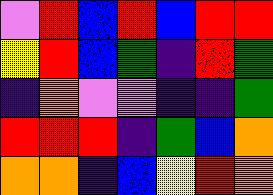[["violet", "red", "blue", "red", "blue", "red", "red"], ["yellow", "red", "blue", "green", "indigo", "red", "green"], ["indigo", "orange", "violet", "violet", "indigo", "indigo", "green"], ["red", "red", "red", "indigo", "green", "blue", "orange"], ["orange", "orange", "indigo", "blue", "yellow", "red", "orange"]]